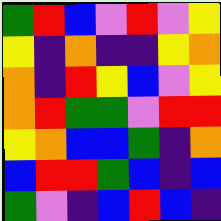[["green", "red", "blue", "violet", "red", "violet", "yellow"], ["yellow", "indigo", "orange", "indigo", "indigo", "yellow", "orange"], ["orange", "indigo", "red", "yellow", "blue", "violet", "yellow"], ["orange", "red", "green", "green", "violet", "red", "red"], ["yellow", "orange", "blue", "blue", "green", "indigo", "orange"], ["blue", "red", "red", "green", "blue", "indigo", "blue"], ["green", "violet", "indigo", "blue", "red", "blue", "indigo"]]